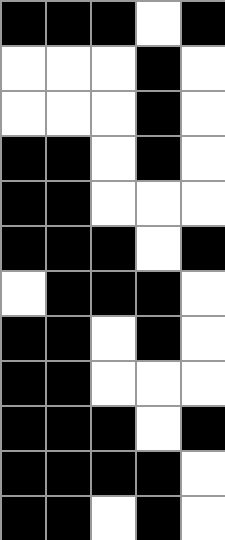[["black", "black", "black", "white", "black"], ["white", "white", "white", "black", "white"], ["white", "white", "white", "black", "white"], ["black", "black", "white", "black", "white"], ["black", "black", "white", "white", "white"], ["black", "black", "black", "white", "black"], ["white", "black", "black", "black", "white"], ["black", "black", "white", "black", "white"], ["black", "black", "white", "white", "white"], ["black", "black", "black", "white", "black"], ["black", "black", "black", "black", "white"], ["black", "black", "white", "black", "white"]]